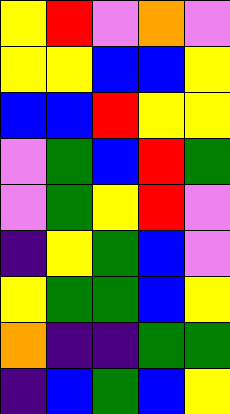[["yellow", "red", "violet", "orange", "violet"], ["yellow", "yellow", "blue", "blue", "yellow"], ["blue", "blue", "red", "yellow", "yellow"], ["violet", "green", "blue", "red", "green"], ["violet", "green", "yellow", "red", "violet"], ["indigo", "yellow", "green", "blue", "violet"], ["yellow", "green", "green", "blue", "yellow"], ["orange", "indigo", "indigo", "green", "green"], ["indigo", "blue", "green", "blue", "yellow"]]